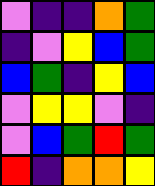[["violet", "indigo", "indigo", "orange", "green"], ["indigo", "violet", "yellow", "blue", "green"], ["blue", "green", "indigo", "yellow", "blue"], ["violet", "yellow", "yellow", "violet", "indigo"], ["violet", "blue", "green", "red", "green"], ["red", "indigo", "orange", "orange", "yellow"]]